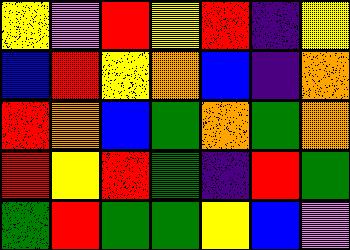[["yellow", "violet", "red", "yellow", "red", "indigo", "yellow"], ["blue", "red", "yellow", "orange", "blue", "indigo", "orange"], ["red", "orange", "blue", "green", "orange", "green", "orange"], ["red", "yellow", "red", "green", "indigo", "red", "green"], ["green", "red", "green", "green", "yellow", "blue", "violet"]]